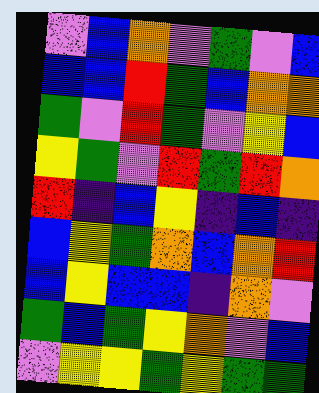[["violet", "blue", "orange", "violet", "green", "violet", "blue"], ["blue", "blue", "red", "green", "blue", "orange", "orange"], ["green", "violet", "red", "green", "violet", "yellow", "blue"], ["yellow", "green", "violet", "red", "green", "red", "orange"], ["red", "indigo", "blue", "yellow", "indigo", "blue", "indigo"], ["blue", "yellow", "green", "orange", "blue", "orange", "red"], ["blue", "yellow", "blue", "blue", "indigo", "orange", "violet"], ["green", "blue", "green", "yellow", "orange", "violet", "blue"], ["violet", "yellow", "yellow", "green", "yellow", "green", "green"]]